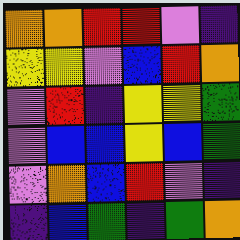[["orange", "orange", "red", "red", "violet", "indigo"], ["yellow", "yellow", "violet", "blue", "red", "orange"], ["violet", "red", "indigo", "yellow", "yellow", "green"], ["violet", "blue", "blue", "yellow", "blue", "green"], ["violet", "orange", "blue", "red", "violet", "indigo"], ["indigo", "blue", "green", "indigo", "green", "orange"]]